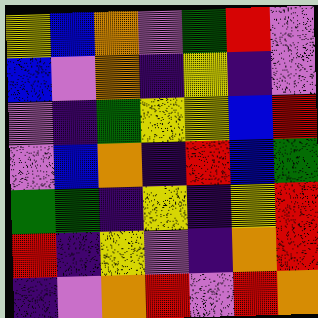[["yellow", "blue", "orange", "violet", "green", "red", "violet"], ["blue", "violet", "orange", "indigo", "yellow", "indigo", "violet"], ["violet", "indigo", "green", "yellow", "yellow", "blue", "red"], ["violet", "blue", "orange", "indigo", "red", "blue", "green"], ["green", "green", "indigo", "yellow", "indigo", "yellow", "red"], ["red", "indigo", "yellow", "violet", "indigo", "orange", "red"], ["indigo", "violet", "orange", "red", "violet", "red", "orange"]]